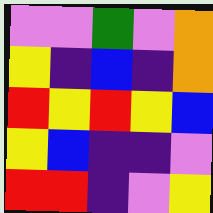[["violet", "violet", "green", "violet", "orange"], ["yellow", "indigo", "blue", "indigo", "orange"], ["red", "yellow", "red", "yellow", "blue"], ["yellow", "blue", "indigo", "indigo", "violet"], ["red", "red", "indigo", "violet", "yellow"]]